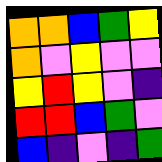[["orange", "orange", "blue", "green", "yellow"], ["orange", "violet", "yellow", "violet", "violet"], ["yellow", "red", "yellow", "violet", "indigo"], ["red", "red", "blue", "green", "violet"], ["blue", "indigo", "violet", "indigo", "green"]]